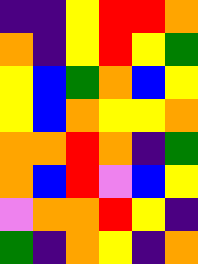[["indigo", "indigo", "yellow", "red", "red", "orange"], ["orange", "indigo", "yellow", "red", "yellow", "green"], ["yellow", "blue", "green", "orange", "blue", "yellow"], ["yellow", "blue", "orange", "yellow", "yellow", "orange"], ["orange", "orange", "red", "orange", "indigo", "green"], ["orange", "blue", "red", "violet", "blue", "yellow"], ["violet", "orange", "orange", "red", "yellow", "indigo"], ["green", "indigo", "orange", "yellow", "indigo", "orange"]]